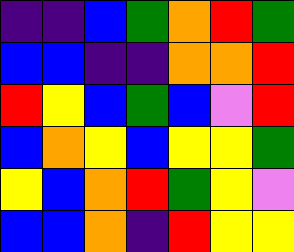[["indigo", "indigo", "blue", "green", "orange", "red", "green"], ["blue", "blue", "indigo", "indigo", "orange", "orange", "red"], ["red", "yellow", "blue", "green", "blue", "violet", "red"], ["blue", "orange", "yellow", "blue", "yellow", "yellow", "green"], ["yellow", "blue", "orange", "red", "green", "yellow", "violet"], ["blue", "blue", "orange", "indigo", "red", "yellow", "yellow"]]